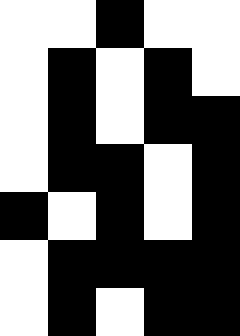[["white", "white", "black", "white", "white"], ["white", "black", "white", "black", "white"], ["white", "black", "white", "black", "black"], ["white", "black", "black", "white", "black"], ["black", "white", "black", "white", "black"], ["white", "black", "black", "black", "black"], ["white", "black", "white", "black", "black"]]